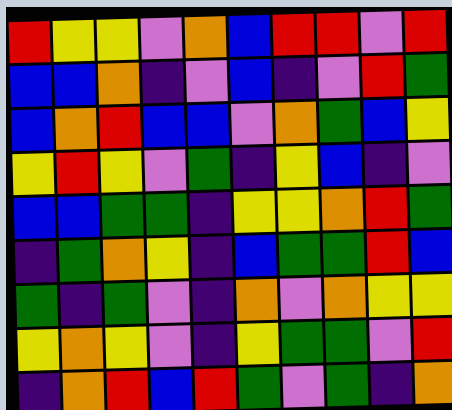[["red", "yellow", "yellow", "violet", "orange", "blue", "red", "red", "violet", "red"], ["blue", "blue", "orange", "indigo", "violet", "blue", "indigo", "violet", "red", "green"], ["blue", "orange", "red", "blue", "blue", "violet", "orange", "green", "blue", "yellow"], ["yellow", "red", "yellow", "violet", "green", "indigo", "yellow", "blue", "indigo", "violet"], ["blue", "blue", "green", "green", "indigo", "yellow", "yellow", "orange", "red", "green"], ["indigo", "green", "orange", "yellow", "indigo", "blue", "green", "green", "red", "blue"], ["green", "indigo", "green", "violet", "indigo", "orange", "violet", "orange", "yellow", "yellow"], ["yellow", "orange", "yellow", "violet", "indigo", "yellow", "green", "green", "violet", "red"], ["indigo", "orange", "red", "blue", "red", "green", "violet", "green", "indigo", "orange"]]